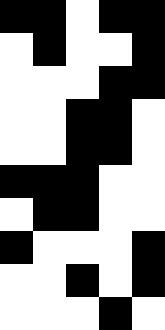[["black", "black", "white", "black", "black"], ["white", "black", "white", "white", "black"], ["white", "white", "white", "black", "black"], ["white", "white", "black", "black", "white"], ["white", "white", "black", "black", "white"], ["black", "black", "black", "white", "white"], ["white", "black", "black", "white", "white"], ["black", "white", "white", "white", "black"], ["white", "white", "black", "white", "black"], ["white", "white", "white", "black", "white"]]